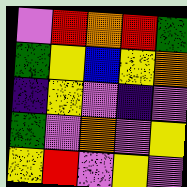[["violet", "red", "orange", "red", "green"], ["green", "yellow", "blue", "yellow", "orange"], ["indigo", "yellow", "violet", "indigo", "violet"], ["green", "violet", "orange", "violet", "yellow"], ["yellow", "red", "violet", "yellow", "violet"]]